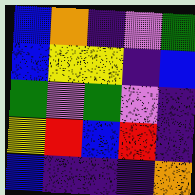[["blue", "orange", "indigo", "violet", "green"], ["blue", "yellow", "yellow", "indigo", "blue"], ["green", "violet", "green", "violet", "indigo"], ["yellow", "red", "blue", "red", "indigo"], ["blue", "indigo", "indigo", "indigo", "orange"]]